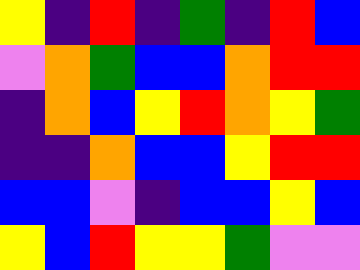[["yellow", "indigo", "red", "indigo", "green", "indigo", "red", "blue"], ["violet", "orange", "green", "blue", "blue", "orange", "red", "red"], ["indigo", "orange", "blue", "yellow", "red", "orange", "yellow", "green"], ["indigo", "indigo", "orange", "blue", "blue", "yellow", "red", "red"], ["blue", "blue", "violet", "indigo", "blue", "blue", "yellow", "blue"], ["yellow", "blue", "red", "yellow", "yellow", "green", "violet", "violet"]]